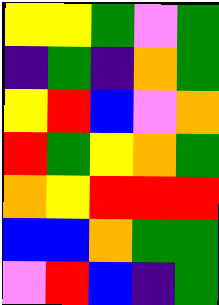[["yellow", "yellow", "green", "violet", "green"], ["indigo", "green", "indigo", "orange", "green"], ["yellow", "red", "blue", "violet", "orange"], ["red", "green", "yellow", "orange", "green"], ["orange", "yellow", "red", "red", "red"], ["blue", "blue", "orange", "green", "green"], ["violet", "red", "blue", "indigo", "green"]]